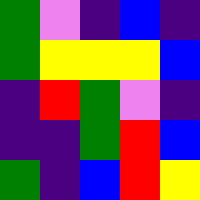[["green", "violet", "indigo", "blue", "indigo"], ["green", "yellow", "yellow", "yellow", "blue"], ["indigo", "red", "green", "violet", "indigo"], ["indigo", "indigo", "green", "red", "blue"], ["green", "indigo", "blue", "red", "yellow"]]